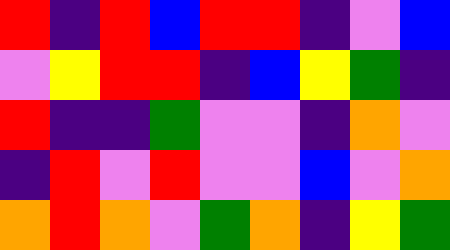[["red", "indigo", "red", "blue", "red", "red", "indigo", "violet", "blue"], ["violet", "yellow", "red", "red", "indigo", "blue", "yellow", "green", "indigo"], ["red", "indigo", "indigo", "green", "violet", "violet", "indigo", "orange", "violet"], ["indigo", "red", "violet", "red", "violet", "violet", "blue", "violet", "orange"], ["orange", "red", "orange", "violet", "green", "orange", "indigo", "yellow", "green"]]